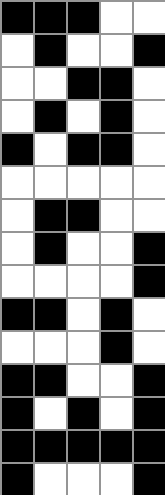[["black", "black", "black", "white", "white"], ["white", "black", "white", "white", "black"], ["white", "white", "black", "black", "white"], ["white", "black", "white", "black", "white"], ["black", "white", "black", "black", "white"], ["white", "white", "white", "white", "white"], ["white", "black", "black", "white", "white"], ["white", "black", "white", "white", "black"], ["white", "white", "white", "white", "black"], ["black", "black", "white", "black", "white"], ["white", "white", "white", "black", "white"], ["black", "black", "white", "white", "black"], ["black", "white", "black", "white", "black"], ["black", "black", "black", "black", "black"], ["black", "white", "white", "white", "black"]]